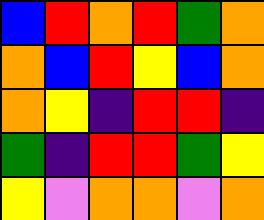[["blue", "red", "orange", "red", "green", "orange"], ["orange", "blue", "red", "yellow", "blue", "orange"], ["orange", "yellow", "indigo", "red", "red", "indigo"], ["green", "indigo", "red", "red", "green", "yellow"], ["yellow", "violet", "orange", "orange", "violet", "orange"]]